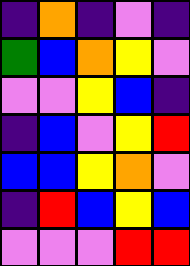[["indigo", "orange", "indigo", "violet", "indigo"], ["green", "blue", "orange", "yellow", "violet"], ["violet", "violet", "yellow", "blue", "indigo"], ["indigo", "blue", "violet", "yellow", "red"], ["blue", "blue", "yellow", "orange", "violet"], ["indigo", "red", "blue", "yellow", "blue"], ["violet", "violet", "violet", "red", "red"]]